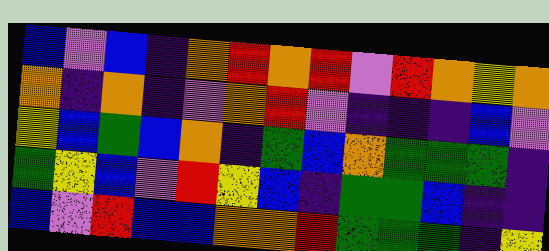[["blue", "violet", "blue", "indigo", "orange", "red", "orange", "red", "violet", "red", "orange", "yellow", "orange"], ["orange", "indigo", "orange", "indigo", "violet", "orange", "red", "violet", "indigo", "indigo", "indigo", "blue", "violet"], ["yellow", "blue", "green", "blue", "orange", "indigo", "green", "blue", "orange", "green", "green", "green", "indigo"], ["green", "yellow", "blue", "violet", "red", "yellow", "blue", "indigo", "green", "green", "blue", "indigo", "indigo"], ["blue", "violet", "red", "blue", "blue", "orange", "orange", "red", "green", "green", "green", "indigo", "yellow"]]